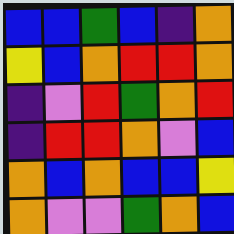[["blue", "blue", "green", "blue", "indigo", "orange"], ["yellow", "blue", "orange", "red", "red", "orange"], ["indigo", "violet", "red", "green", "orange", "red"], ["indigo", "red", "red", "orange", "violet", "blue"], ["orange", "blue", "orange", "blue", "blue", "yellow"], ["orange", "violet", "violet", "green", "orange", "blue"]]